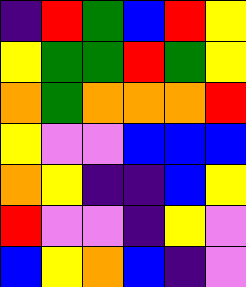[["indigo", "red", "green", "blue", "red", "yellow"], ["yellow", "green", "green", "red", "green", "yellow"], ["orange", "green", "orange", "orange", "orange", "red"], ["yellow", "violet", "violet", "blue", "blue", "blue"], ["orange", "yellow", "indigo", "indigo", "blue", "yellow"], ["red", "violet", "violet", "indigo", "yellow", "violet"], ["blue", "yellow", "orange", "blue", "indigo", "violet"]]